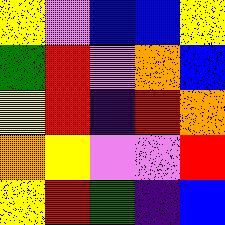[["yellow", "violet", "blue", "blue", "yellow"], ["green", "red", "violet", "orange", "blue"], ["yellow", "red", "indigo", "red", "orange"], ["orange", "yellow", "violet", "violet", "red"], ["yellow", "red", "green", "indigo", "blue"]]